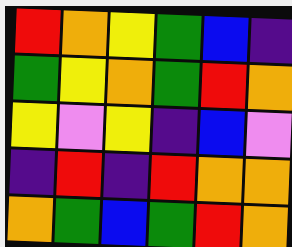[["red", "orange", "yellow", "green", "blue", "indigo"], ["green", "yellow", "orange", "green", "red", "orange"], ["yellow", "violet", "yellow", "indigo", "blue", "violet"], ["indigo", "red", "indigo", "red", "orange", "orange"], ["orange", "green", "blue", "green", "red", "orange"]]